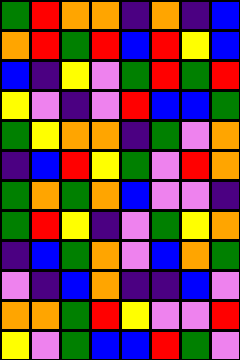[["green", "red", "orange", "orange", "indigo", "orange", "indigo", "blue"], ["orange", "red", "green", "red", "blue", "red", "yellow", "blue"], ["blue", "indigo", "yellow", "violet", "green", "red", "green", "red"], ["yellow", "violet", "indigo", "violet", "red", "blue", "blue", "green"], ["green", "yellow", "orange", "orange", "indigo", "green", "violet", "orange"], ["indigo", "blue", "red", "yellow", "green", "violet", "red", "orange"], ["green", "orange", "green", "orange", "blue", "violet", "violet", "indigo"], ["green", "red", "yellow", "indigo", "violet", "green", "yellow", "orange"], ["indigo", "blue", "green", "orange", "violet", "blue", "orange", "green"], ["violet", "indigo", "blue", "orange", "indigo", "indigo", "blue", "violet"], ["orange", "orange", "green", "red", "yellow", "violet", "violet", "red"], ["yellow", "violet", "green", "blue", "blue", "red", "green", "violet"]]